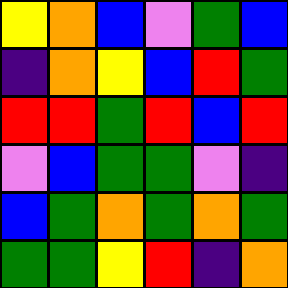[["yellow", "orange", "blue", "violet", "green", "blue"], ["indigo", "orange", "yellow", "blue", "red", "green"], ["red", "red", "green", "red", "blue", "red"], ["violet", "blue", "green", "green", "violet", "indigo"], ["blue", "green", "orange", "green", "orange", "green"], ["green", "green", "yellow", "red", "indigo", "orange"]]